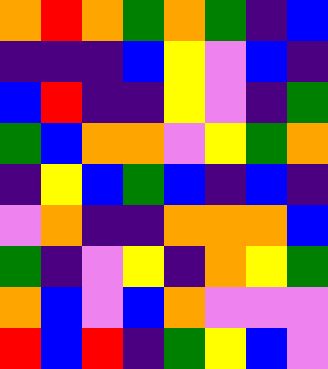[["orange", "red", "orange", "green", "orange", "green", "indigo", "blue"], ["indigo", "indigo", "indigo", "blue", "yellow", "violet", "blue", "indigo"], ["blue", "red", "indigo", "indigo", "yellow", "violet", "indigo", "green"], ["green", "blue", "orange", "orange", "violet", "yellow", "green", "orange"], ["indigo", "yellow", "blue", "green", "blue", "indigo", "blue", "indigo"], ["violet", "orange", "indigo", "indigo", "orange", "orange", "orange", "blue"], ["green", "indigo", "violet", "yellow", "indigo", "orange", "yellow", "green"], ["orange", "blue", "violet", "blue", "orange", "violet", "violet", "violet"], ["red", "blue", "red", "indigo", "green", "yellow", "blue", "violet"]]